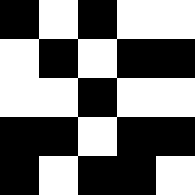[["black", "white", "black", "white", "white"], ["white", "black", "white", "black", "black"], ["white", "white", "black", "white", "white"], ["black", "black", "white", "black", "black"], ["black", "white", "black", "black", "white"]]